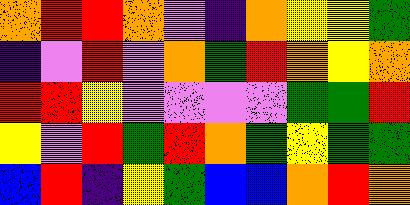[["orange", "red", "red", "orange", "violet", "indigo", "orange", "yellow", "yellow", "green"], ["indigo", "violet", "red", "violet", "orange", "green", "red", "orange", "yellow", "orange"], ["red", "red", "yellow", "violet", "violet", "violet", "violet", "green", "green", "red"], ["yellow", "violet", "red", "green", "red", "orange", "green", "yellow", "green", "green"], ["blue", "red", "indigo", "yellow", "green", "blue", "blue", "orange", "red", "orange"]]